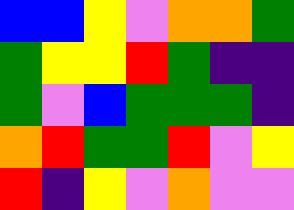[["blue", "blue", "yellow", "violet", "orange", "orange", "green"], ["green", "yellow", "yellow", "red", "green", "indigo", "indigo"], ["green", "violet", "blue", "green", "green", "green", "indigo"], ["orange", "red", "green", "green", "red", "violet", "yellow"], ["red", "indigo", "yellow", "violet", "orange", "violet", "violet"]]